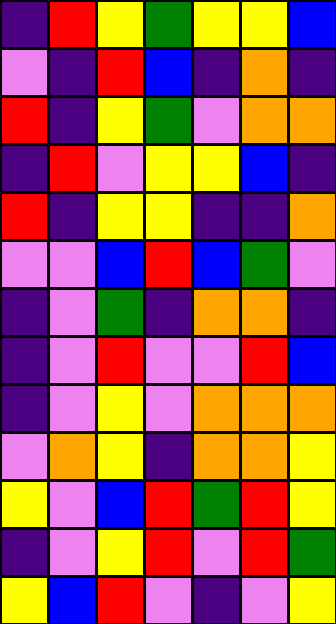[["indigo", "red", "yellow", "green", "yellow", "yellow", "blue"], ["violet", "indigo", "red", "blue", "indigo", "orange", "indigo"], ["red", "indigo", "yellow", "green", "violet", "orange", "orange"], ["indigo", "red", "violet", "yellow", "yellow", "blue", "indigo"], ["red", "indigo", "yellow", "yellow", "indigo", "indigo", "orange"], ["violet", "violet", "blue", "red", "blue", "green", "violet"], ["indigo", "violet", "green", "indigo", "orange", "orange", "indigo"], ["indigo", "violet", "red", "violet", "violet", "red", "blue"], ["indigo", "violet", "yellow", "violet", "orange", "orange", "orange"], ["violet", "orange", "yellow", "indigo", "orange", "orange", "yellow"], ["yellow", "violet", "blue", "red", "green", "red", "yellow"], ["indigo", "violet", "yellow", "red", "violet", "red", "green"], ["yellow", "blue", "red", "violet", "indigo", "violet", "yellow"]]